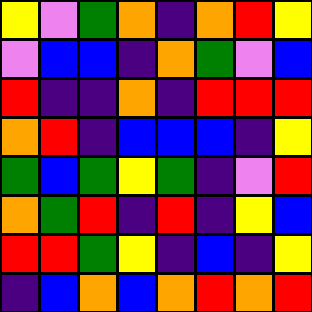[["yellow", "violet", "green", "orange", "indigo", "orange", "red", "yellow"], ["violet", "blue", "blue", "indigo", "orange", "green", "violet", "blue"], ["red", "indigo", "indigo", "orange", "indigo", "red", "red", "red"], ["orange", "red", "indigo", "blue", "blue", "blue", "indigo", "yellow"], ["green", "blue", "green", "yellow", "green", "indigo", "violet", "red"], ["orange", "green", "red", "indigo", "red", "indigo", "yellow", "blue"], ["red", "red", "green", "yellow", "indigo", "blue", "indigo", "yellow"], ["indigo", "blue", "orange", "blue", "orange", "red", "orange", "red"]]